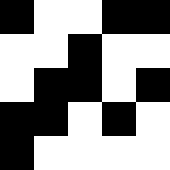[["black", "white", "white", "black", "black"], ["white", "white", "black", "white", "white"], ["white", "black", "black", "white", "black"], ["black", "black", "white", "black", "white"], ["black", "white", "white", "white", "white"]]